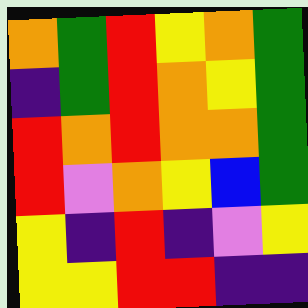[["orange", "green", "red", "yellow", "orange", "green"], ["indigo", "green", "red", "orange", "yellow", "green"], ["red", "orange", "red", "orange", "orange", "green"], ["red", "violet", "orange", "yellow", "blue", "green"], ["yellow", "indigo", "red", "indigo", "violet", "yellow"], ["yellow", "yellow", "red", "red", "indigo", "indigo"]]